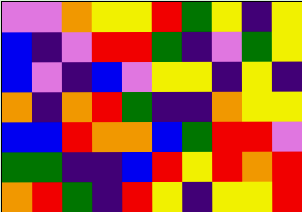[["violet", "violet", "orange", "yellow", "yellow", "red", "green", "yellow", "indigo", "yellow"], ["blue", "indigo", "violet", "red", "red", "green", "indigo", "violet", "green", "yellow"], ["blue", "violet", "indigo", "blue", "violet", "yellow", "yellow", "indigo", "yellow", "indigo"], ["orange", "indigo", "orange", "red", "green", "indigo", "indigo", "orange", "yellow", "yellow"], ["blue", "blue", "red", "orange", "orange", "blue", "green", "red", "red", "violet"], ["green", "green", "indigo", "indigo", "blue", "red", "yellow", "red", "orange", "red"], ["orange", "red", "green", "indigo", "red", "yellow", "indigo", "yellow", "yellow", "red"]]